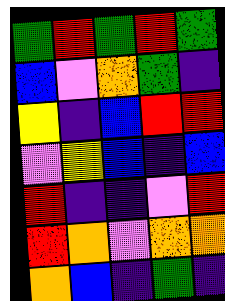[["green", "red", "green", "red", "green"], ["blue", "violet", "orange", "green", "indigo"], ["yellow", "indigo", "blue", "red", "red"], ["violet", "yellow", "blue", "indigo", "blue"], ["red", "indigo", "indigo", "violet", "red"], ["red", "orange", "violet", "orange", "orange"], ["orange", "blue", "indigo", "green", "indigo"]]